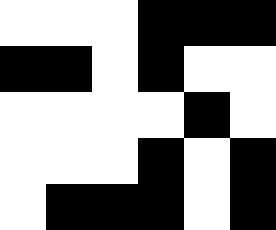[["white", "white", "white", "black", "black", "black"], ["black", "black", "white", "black", "white", "white"], ["white", "white", "white", "white", "black", "white"], ["white", "white", "white", "black", "white", "black"], ["white", "black", "black", "black", "white", "black"]]